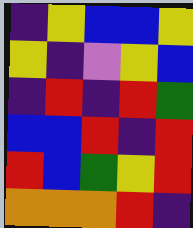[["indigo", "yellow", "blue", "blue", "yellow"], ["yellow", "indigo", "violet", "yellow", "blue"], ["indigo", "red", "indigo", "red", "green"], ["blue", "blue", "red", "indigo", "red"], ["red", "blue", "green", "yellow", "red"], ["orange", "orange", "orange", "red", "indigo"]]